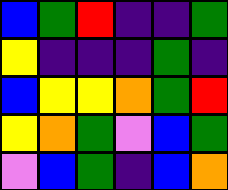[["blue", "green", "red", "indigo", "indigo", "green"], ["yellow", "indigo", "indigo", "indigo", "green", "indigo"], ["blue", "yellow", "yellow", "orange", "green", "red"], ["yellow", "orange", "green", "violet", "blue", "green"], ["violet", "blue", "green", "indigo", "blue", "orange"]]